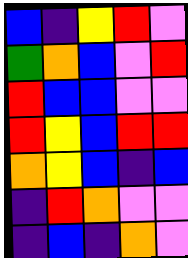[["blue", "indigo", "yellow", "red", "violet"], ["green", "orange", "blue", "violet", "red"], ["red", "blue", "blue", "violet", "violet"], ["red", "yellow", "blue", "red", "red"], ["orange", "yellow", "blue", "indigo", "blue"], ["indigo", "red", "orange", "violet", "violet"], ["indigo", "blue", "indigo", "orange", "violet"]]